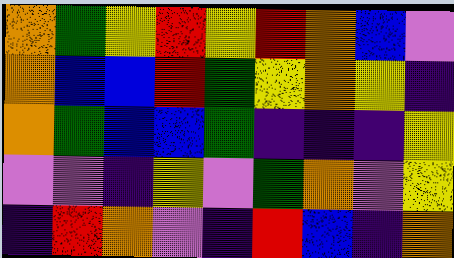[["orange", "green", "yellow", "red", "yellow", "red", "orange", "blue", "violet"], ["orange", "blue", "blue", "red", "green", "yellow", "orange", "yellow", "indigo"], ["orange", "green", "blue", "blue", "green", "indigo", "indigo", "indigo", "yellow"], ["violet", "violet", "indigo", "yellow", "violet", "green", "orange", "violet", "yellow"], ["indigo", "red", "orange", "violet", "indigo", "red", "blue", "indigo", "orange"]]